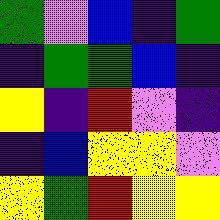[["green", "violet", "blue", "indigo", "green"], ["indigo", "green", "green", "blue", "indigo"], ["yellow", "indigo", "red", "violet", "indigo"], ["indigo", "blue", "yellow", "yellow", "violet"], ["yellow", "green", "red", "yellow", "yellow"]]